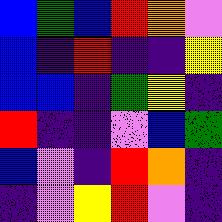[["blue", "green", "blue", "red", "orange", "violet"], ["blue", "indigo", "red", "indigo", "indigo", "yellow"], ["blue", "blue", "indigo", "green", "yellow", "indigo"], ["red", "indigo", "indigo", "violet", "blue", "green"], ["blue", "violet", "indigo", "red", "orange", "indigo"], ["indigo", "violet", "yellow", "red", "violet", "indigo"]]